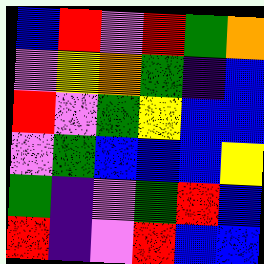[["blue", "red", "violet", "red", "green", "orange"], ["violet", "yellow", "orange", "green", "indigo", "blue"], ["red", "violet", "green", "yellow", "blue", "blue"], ["violet", "green", "blue", "blue", "blue", "yellow"], ["green", "indigo", "violet", "green", "red", "blue"], ["red", "indigo", "violet", "red", "blue", "blue"]]